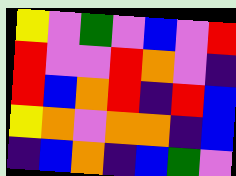[["yellow", "violet", "green", "violet", "blue", "violet", "red"], ["red", "violet", "violet", "red", "orange", "violet", "indigo"], ["red", "blue", "orange", "red", "indigo", "red", "blue"], ["yellow", "orange", "violet", "orange", "orange", "indigo", "blue"], ["indigo", "blue", "orange", "indigo", "blue", "green", "violet"]]